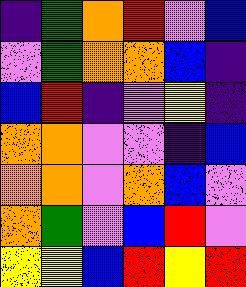[["indigo", "green", "orange", "red", "violet", "blue"], ["violet", "green", "orange", "orange", "blue", "indigo"], ["blue", "red", "indigo", "violet", "yellow", "indigo"], ["orange", "orange", "violet", "violet", "indigo", "blue"], ["orange", "orange", "violet", "orange", "blue", "violet"], ["orange", "green", "violet", "blue", "red", "violet"], ["yellow", "yellow", "blue", "red", "yellow", "red"]]